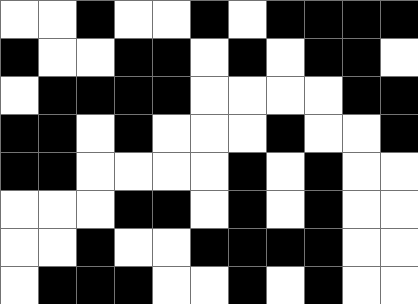[["white", "white", "black", "white", "white", "black", "white", "black", "black", "black", "black"], ["black", "white", "white", "black", "black", "white", "black", "white", "black", "black", "white"], ["white", "black", "black", "black", "black", "white", "white", "white", "white", "black", "black"], ["black", "black", "white", "black", "white", "white", "white", "black", "white", "white", "black"], ["black", "black", "white", "white", "white", "white", "black", "white", "black", "white", "white"], ["white", "white", "white", "black", "black", "white", "black", "white", "black", "white", "white"], ["white", "white", "black", "white", "white", "black", "black", "black", "black", "white", "white"], ["white", "black", "black", "black", "white", "white", "black", "white", "black", "white", "white"]]